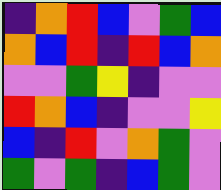[["indigo", "orange", "red", "blue", "violet", "green", "blue"], ["orange", "blue", "red", "indigo", "red", "blue", "orange"], ["violet", "violet", "green", "yellow", "indigo", "violet", "violet"], ["red", "orange", "blue", "indigo", "violet", "violet", "yellow"], ["blue", "indigo", "red", "violet", "orange", "green", "violet"], ["green", "violet", "green", "indigo", "blue", "green", "violet"]]